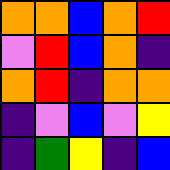[["orange", "orange", "blue", "orange", "red"], ["violet", "red", "blue", "orange", "indigo"], ["orange", "red", "indigo", "orange", "orange"], ["indigo", "violet", "blue", "violet", "yellow"], ["indigo", "green", "yellow", "indigo", "blue"]]